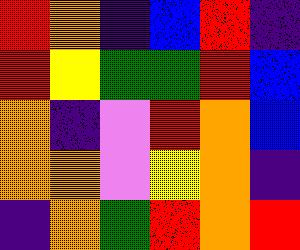[["red", "orange", "indigo", "blue", "red", "indigo"], ["red", "yellow", "green", "green", "red", "blue"], ["orange", "indigo", "violet", "red", "orange", "blue"], ["orange", "orange", "violet", "yellow", "orange", "indigo"], ["indigo", "orange", "green", "red", "orange", "red"]]